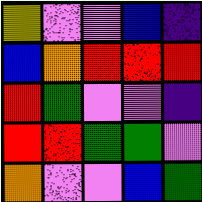[["yellow", "violet", "violet", "blue", "indigo"], ["blue", "orange", "red", "red", "red"], ["red", "green", "violet", "violet", "indigo"], ["red", "red", "green", "green", "violet"], ["orange", "violet", "violet", "blue", "green"]]